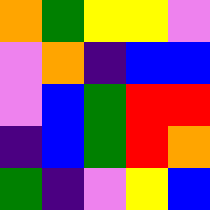[["orange", "green", "yellow", "yellow", "violet"], ["violet", "orange", "indigo", "blue", "blue"], ["violet", "blue", "green", "red", "red"], ["indigo", "blue", "green", "red", "orange"], ["green", "indigo", "violet", "yellow", "blue"]]